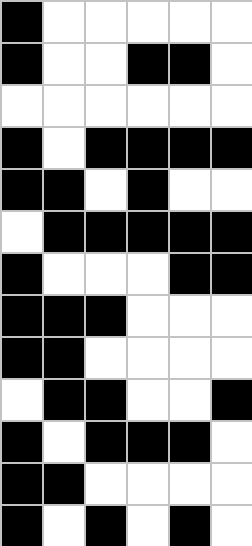[["black", "white", "white", "white", "white", "white"], ["black", "white", "white", "black", "black", "white"], ["white", "white", "white", "white", "white", "white"], ["black", "white", "black", "black", "black", "black"], ["black", "black", "white", "black", "white", "white"], ["white", "black", "black", "black", "black", "black"], ["black", "white", "white", "white", "black", "black"], ["black", "black", "black", "white", "white", "white"], ["black", "black", "white", "white", "white", "white"], ["white", "black", "black", "white", "white", "black"], ["black", "white", "black", "black", "black", "white"], ["black", "black", "white", "white", "white", "white"], ["black", "white", "black", "white", "black", "white"]]